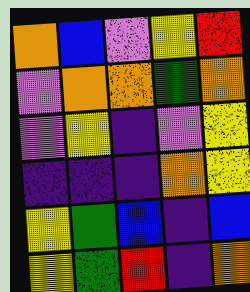[["orange", "blue", "violet", "yellow", "red"], ["violet", "orange", "orange", "green", "orange"], ["violet", "yellow", "indigo", "violet", "yellow"], ["indigo", "indigo", "indigo", "orange", "yellow"], ["yellow", "green", "blue", "indigo", "blue"], ["yellow", "green", "red", "indigo", "orange"]]